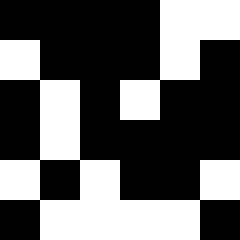[["black", "black", "black", "black", "white", "white"], ["white", "black", "black", "black", "white", "black"], ["black", "white", "black", "white", "black", "black"], ["black", "white", "black", "black", "black", "black"], ["white", "black", "white", "black", "black", "white"], ["black", "white", "white", "white", "white", "black"]]